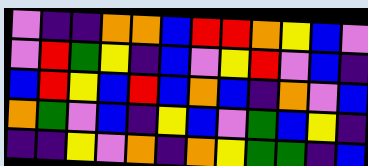[["violet", "indigo", "indigo", "orange", "orange", "blue", "red", "red", "orange", "yellow", "blue", "violet"], ["violet", "red", "green", "yellow", "indigo", "blue", "violet", "yellow", "red", "violet", "blue", "indigo"], ["blue", "red", "yellow", "blue", "red", "blue", "orange", "blue", "indigo", "orange", "violet", "blue"], ["orange", "green", "violet", "blue", "indigo", "yellow", "blue", "violet", "green", "blue", "yellow", "indigo"], ["indigo", "indigo", "yellow", "violet", "orange", "indigo", "orange", "yellow", "green", "green", "indigo", "blue"]]